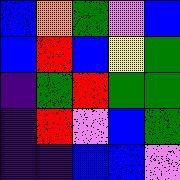[["blue", "orange", "green", "violet", "blue"], ["blue", "red", "blue", "yellow", "green"], ["indigo", "green", "red", "green", "green"], ["indigo", "red", "violet", "blue", "green"], ["indigo", "indigo", "blue", "blue", "violet"]]